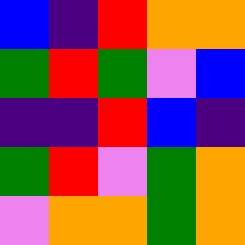[["blue", "indigo", "red", "orange", "orange"], ["green", "red", "green", "violet", "blue"], ["indigo", "indigo", "red", "blue", "indigo"], ["green", "red", "violet", "green", "orange"], ["violet", "orange", "orange", "green", "orange"]]